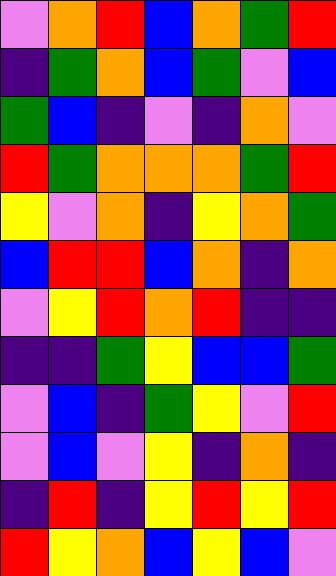[["violet", "orange", "red", "blue", "orange", "green", "red"], ["indigo", "green", "orange", "blue", "green", "violet", "blue"], ["green", "blue", "indigo", "violet", "indigo", "orange", "violet"], ["red", "green", "orange", "orange", "orange", "green", "red"], ["yellow", "violet", "orange", "indigo", "yellow", "orange", "green"], ["blue", "red", "red", "blue", "orange", "indigo", "orange"], ["violet", "yellow", "red", "orange", "red", "indigo", "indigo"], ["indigo", "indigo", "green", "yellow", "blue", "blue", "green"], ["violet", "blue", "indigo", "green", "yellow", "violet", "red"], ["violet", "blue", "violet", "yellow", "indigo", "orange", "indigo"], ["indigo", "red", "indigo", "yellow", "red", "yellow", "red"], ["red", "yellow", "orange", "blue", "yellow", "blue", "violet"]]